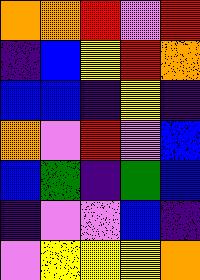[["orange", "orange", "red", "violet", "red"], ["indigo", "blue", "yellow", "red", "orange"], ["blue", "blue", "indigo", "yellow", "indigo"], ["orange", "violet", "red", "violet", "blue"], ["blue", "green", "indigo", "green", "blue"], ["indigo", "violet", "violet", "blue", "indigo"], ["violet", "yellow", "yellow", "yellow", "orange"]]